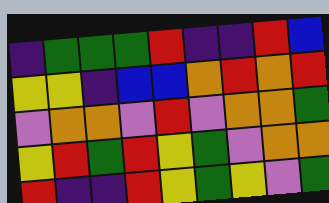[["indigo", "green", "green", "green", "red", "indigo", "indigo", "red", "blue"], ["yellow", "yellow", "indigo", "blue", "blue", "orange", "red", "orange", "red"], ["violet", "orange", "orange", "violet", "red", "violet", "orange", "orange", "green"], ["yellow", "red", "green", "red", "yellow", "green", "violet", "orange", "orange"], ["red", "indigo", "indigo", "red", "yellow", "green", "yellow", "violet", "green"]]